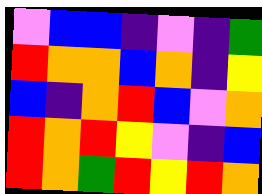[["violet", "blue", "blue", "indigo", "violet", "indigo", "green"], ["red", "orange", "orange", "blue", "orange", "indigo", "yellow"], ["blue", "indigo", "orange", "red", "blue", "violet", "orange"], ["red", "orange", "red", "yellow", "violet", "indigo", "blue"], ["red", "orange", "green", "red", "yellow", "red", "orange"]]